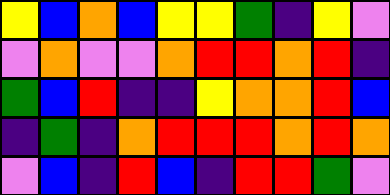[["yellow", "blue", "orange", "blue", "yellow", "yellow", "green", "indigo", "yellow", "violet"], ["violet", "orange", "violet", "violet", "orange", "red", "red", "orange", "red", "indigo"], ["green", "blue", "red", "indigo", "indigo", "yellow", "orange", "orange", "red", "blue"], ["indigo", "green", "indigo", "orange", "red", "red", "red", "orange", "red", "orange"], ["violet", "blue", "indigo", "red", "blue", "indigo", "red", "red", "green", "violet"]]